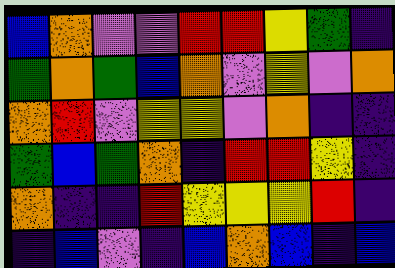[["blue", "orange", "violet", "violet", "red", "red", "yellow", "green", "indigo"], ["green", "orange", "green", "blue", "orange", "violet", "yellow", "violet", "orange"], ["orange", "red", "violet", "yellow", "yellow", "violet", "orange", "indigo", "indigo"], ["green", "blue", "green", "orange", "indigo", "red", "red", "yellow", "indigo"], ["orange", "indigo", "indigo", "red", "yellow", "yellow", "yellow", "red", "indigo"], ["indigo", "blue", "violet", "indigo", "blue", "orange", "blue", "indigo", "blue"]]